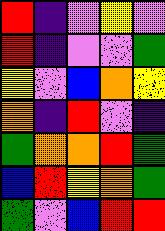[["red", "indigo", "violet", "yellow", "violet"], ["red", "indigo", "violet", "violet", "green"], ["yellow", "violet", "blue", "orange", "yellow"], ["orange", "indigo", "red", "violet", "indigo"], ["green", "orange", "orange", "red", "green"], ["blue", "red", "yellow", "orange", "green"], ["green", "violet", "blue", "red", "red"]]